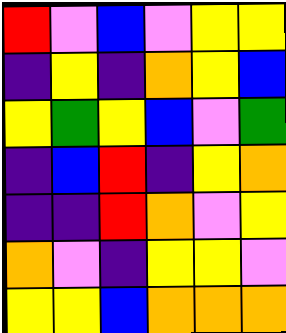[["red", "violet", "blue", "violet", "yellow", "yellow"], ["indigo", "yellow", "indigo", "orange", "yellow", "blue"], ["yellow", "green", "yellow", "blue", "violet", "green"], ["indigo", "blue", "red", "indigo", "yellow", "orange"], ["indigo", "indigo", "red", "orange", "violet", "yellow"], ["orange", "violet", "indigo", "yellow", "yellow", "violet"], ["yellow", "yellow", "blue", "orange", "orange", "orange"]]